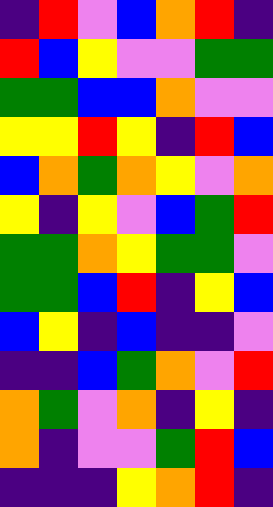[["indigo", "red", "violet", "blue", "orange", "red", "indigo"], ["red", "blue", "yellow", "violet", "violet", "green", "green"], ["green", "green", "blue", "blue", "orange", "violet", "violet"], ["yellow", "yellow", "red", "yellow", "indigo", "red", "blue"], ["blue", "orange", "green", "orange", "yellow", "violet", "orange"], ["yellow", "indigo", "yellow", "violet", "blue", "green", "red"], ["green", "green", "orange", "yellow", "green", "green", "violet"], ["green", "green", "blue", "red", "indigo", "yellow", "blue"], ["blue", "yellow", "indigo", "blue", "indigo", "indigo", "violet"], ["indigo", "indigo", "blue", "green", "orange", "violet", "red"], ["orange", "green", "violet", "orange", "indigo", "yellow", "indigo"], ["orange", "indigo", "violet", "violet", "green", "red", "blue"], ["indigo", "indigo", "indigo", "yellow", "orange", "red", "indigo"]]